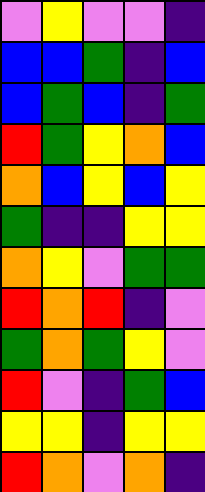[["violet", "yellow", "violet", "violet", "indigo"], ["blue", "blue", "green", "indigo", "blue"], ["blue", "green", "blue", "indigo", "green"], ["red", "green", "yellow", "orange", "blue"], ["orange", "blue", "yellow", "blue", "yellow"], ["green", "indigo", "indigo", "yellow", "yellow"], ["orange", "yellow", "violet", "green", "green"], ["red", "orange", "red", "indigo", "violet"], ["green", "orange", "green", "yellow", "violet"], ["red", "violet", "indigo", "green", "blue"], ["yellow", "yellow", "indigo", "yellow", "yellow"], ["red", "orange", "violet", "orange", "indigo"]]